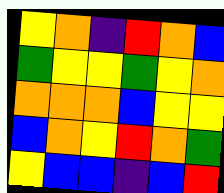[["yellow", "orange", "indigo", "red", "orange", "blue"], ["green", "yellow", "yellow", "green", "yellow", "orange"], ["orange", "orange", "orange", "blue", "yellow", "yellow"], ["blue", "orange", "yellow", "red", "orange", "green"], ["yellow", "blue", "blue", "indigo", "blue", "red"]]